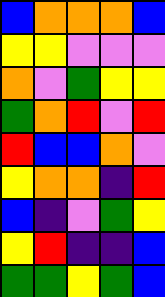[["blue", "orange", "orange", "orange", "blue"], ["yellow", "yellow", "violet", "violet", "violet"], ["orange", "violet", "green", "yellow", "yellow"], ["green", "orange", "red", "violet", "red"], ["red", "blue", "blue", "orange", "violet"], ["yellow", "orange", "orange", "indigo", "red"], ["blue", "indigo", "violet", "green", "yellow"], ["yellow", "red", "indigo", "indigo", "blue"], ["green", "green", "yellow", "green", "blue"]]